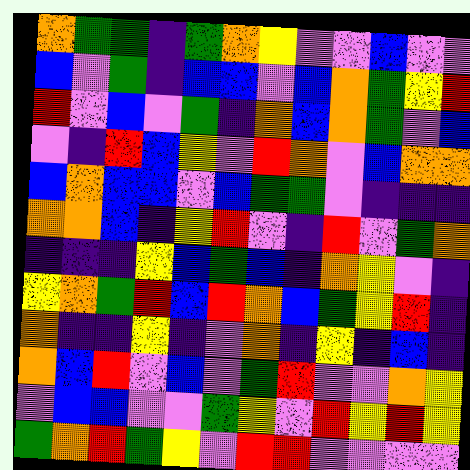[["orange", "green", "green", "indigo", "green", "orange", "yellow", "violet", "violet", "blue", "violet", "violet"], ["blue", "violet", "green", "indigo", "blue", "blue", "violet", "blue", "orange", "green", "yellow", "red"], ["red", "violet", "blue", "violet", "green", "indigo", "orange", "blue", "orange", "green", "violet", "blue"], ["violet", "indigo", "red", "blue", "yellow", "violet", "red", "orange", "violet", "blue", "orange", "orange"], ["blue", "orange", "blue", "blue", "violet", "blue", "green", "green", "violet", "indigo", "indigo", "indigo"], ["orange", "orange", "blue", "indigo", "yellow", "red", "violet", "indigo", "red", "violet", "green", "orange"], ["indigo", "indigo", "indigo", "yellow", "blue", "green", "blue", "indigo", "orange", "yellow", "violet", "indigo"], ["yellow", "orange", "green", "red", "blue", "red", "orange", "blue", "green", "yellow", "red", "indigo"], ["orange", "indigo", "indigo", "yellow", "indigo", "violet", "orange", "indigo", "yellow", "indigo", "blue", "indigo"], ["orange", "blue", "red", "violet", "blue", "violet", "green", "red", "violet", "violet", "orange", "yellow"], ["violet", "blue", "blue", "violet", "violet", "green", "yellow", "violet", "red", "yellow", "red", "yellow"], ["green", "orange", "red", "green", "yellow", "violet", "red", "red", "violet", "violet", "violet", "violet"]]